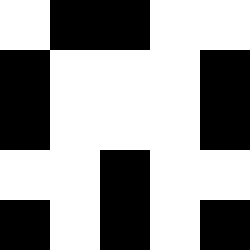[["white", "black", "black", "white", "white"], ["black", "white", "white", "white", "black"], ["black", "white", "white", "white", "black"], ["white", "white", "black", "white", "white"], ["black", "white", "black", "white", "black"]]